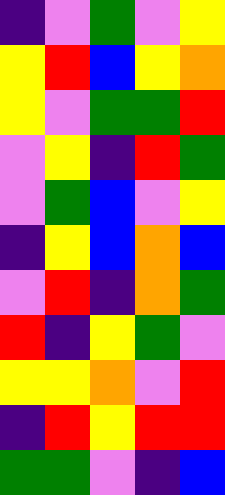[["indigo", "violet", "green", "violet", "yellow"], ["yellow", "red", "blue", "yellow", "orange"], ["yellow", "violet", "green", "green", "red"], ["violet", "yellow", "indigo", "red", "green"], ["violet", "green", "blue", "violet", "yellow"], ["indigo", "yellow", "blue", "orange", "blue"], ["violet", "red", "indigo", "orange", "green"], ["red", "indigo", "yellow", "green", "violet"], ["yellow", "yellow", "orange", "violet", "red"], ["indigo", "red", "yellow", "red", "red"], ["green", "green", "violet", "indigo", "blue"]]